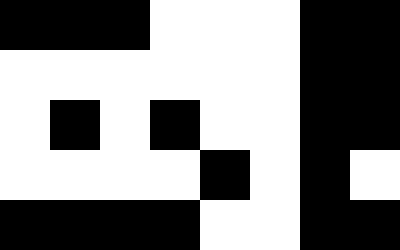[["black", "black", "black", "white", "white", "white", "black", "black"], ["white", "white", "white", "white", "white", "white", "black", "black"], ["white", "black", "white", "black", "white", "white", "black", "black"], ["white", "white", "white", "white", "black", "white", "black", "white"], ["black", "black", "black", "black", "white", "white", "black", "black"]]